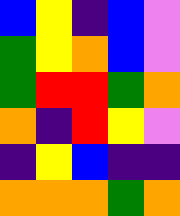[["blue", "yellow", "indigo", "blue", "violet"], ["green", "yellow", "orange", "blue", "violet"], ["green", "red", "red", "green", "orange"], ["orange", "indigo", "red", "yellow", "violet"], ["indigo", "yellow", "blue", "indigo", "indigo"], ["orange", "orange", "orange", "green", "orange"]]